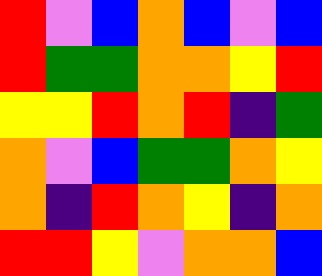[["red", "violet", "blue", "orange", "blue", "violet", "blue"], ["red", "green", "green", "orange", "orange", "yellow", "red"], ["yellow", "yellow", "red", "orange", "red", "indigo", "green"], ["orange", "violet", "blue", "green", "green", "orange", "yellow"], ["orange", "indigo", "red", "orange", "yellow", "indigo", "orange"], ["red", "red", "yellow", "violet", "orange", "orange", "blue"]]